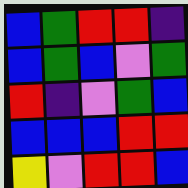[["blue", "green", "red", "red", "indigo"], ["blue", "green", "blue", "violet", "green"], ["red", "indigo", "violet", "green", "blue"], ["blue", "blue", "blue", "red", "red"], ["yellow", "violet", "red", "red", "blue"]]